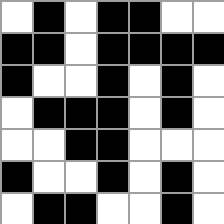[["white", "black", "white", "black", "black", "white", "white"], ["black", "black", "white", "black", "black", "black", "black"], ["black", "white", "white", "black", "white", "black", "white"], ["white", "black", "black", "black", "white", "black", "white"], ["white", "white", "black", "black", "white", "white", "white"], ["black", "white", "white", "black", "white", "black", "white"], ["white", "black", "black", "white", "white", "black", "white"]]